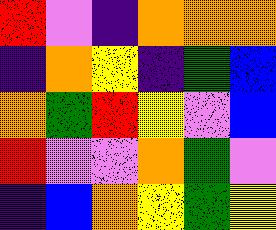[["red", "violet", "indigo", "orange", "orange", "orange"], ["indigo", "orange", "yellow", "indigo", "green", "blue"], ["orange", "green", "red", "yellow", "violet", "blue"], ["red", "violet", "violet", "orange", "green", "violet"], ["indigo", "blue", "orange", "yellow", "green", "yellow"]]